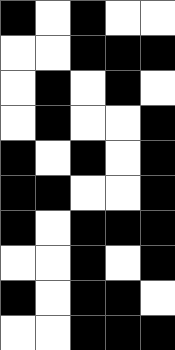[["black", "white", "black", "white", "white"], ["white", "white", "black", "black", "black"], ["white", "black", "white", "black", "white"], ["white", "black", "white", "white", "black"], ["black", "white", "black", "white", "black"], ["black", "black", "white", "white", "black"], ["black", "white", "black", "black", "black"], ["white", "white", "black", "white", "black"], ["black", "white", "black", "black", "white"], ["white", "white", "black", "black", "black"]]